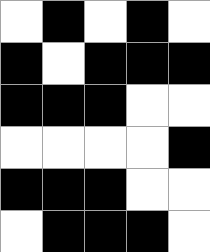[["white", "black", "white", "black", "white"], ["black", "white", "black", "black", "black"], ["black", "black", "black", "white", "white"], ["white", "white", "white", "white", "black"], ["black", "black", "black", "white", "white"], ["white", "black", "black", "black", "white"]]